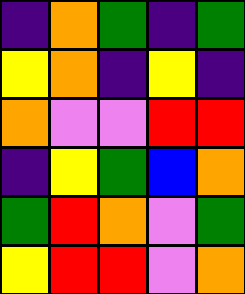[["indigo", "orange", "green", "indigo", "green"], ["yellow", "orange", "indigo", "yellow", "indigo"], ["orange", "violet", "violet", "red", "red"], ["indigo", "yellow", "green", "blue", "orange"], ["green", "red", "orange", "violet", "green"], ["yellow", "red", "red", "violet", "orange"]]